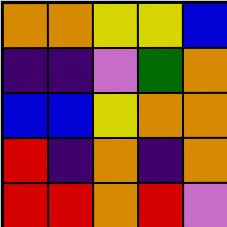[["orange", "orange", "yellow", "yellow", "blue"], ["indigo", "indigo", "violet", "green", "orange"], ["blue", "blue", "yellow", "orange", "orange"], ["red", "indigo", "orange", "indigo", "orange"], ["red", "red", "orange", "red", "violet"]]